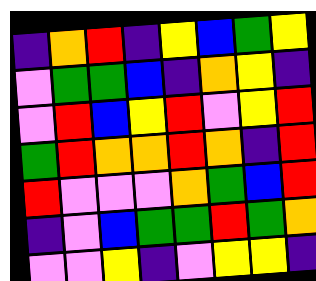[["indigo", "orange", "red", "indigo", "yellow", "blue", "green", "yellow"], ["violet", "green", "green", "blue", "indigo", "orange", "yellow", "indigo"], ["violet", "red", "blue", "yellow", "red", "violet", "yellow", "red"], ["green", "red", "orange", "orange", "red", "orange", "indigo", "red"], ["red", "violet", "violet", "violet", "orange", "green", "blue", "red"], ["indigo", "violet", "blue", "green", "green", "red", "green", "orange"], ["violet", "violet", "yellow", "indigo", "violet", "yellow", "yellow", "indigo"]]